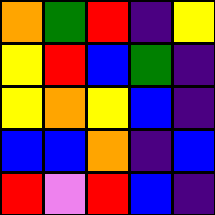[["orange", "green", "red", "indigo", "yellow"], ["yellow", "red", "blue", "green", "indigo"], ["yellow", "orange", "yellow", "blue", "indigo"], ["blue", "blue", "orange", "indigo", "blue"], ["red", "violet", "red", "blue", "indigo"]]